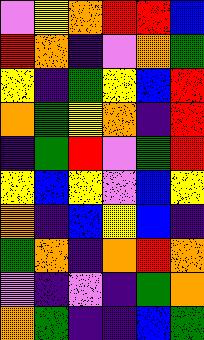[["violet", "yellow", "orange", "red", "red", "blue"], ["red", "orange", "indigo", "violet", "orange", "green"], ["yellow", "indigo", "green", "yellow", "blue", "red"], ["orange", "green", "yellow", "orange", "indigo", "red"], ["indigo", "green", "red", "violet", "green", "red"], ["yellow", "blue", "yellow", "violet", "blue", "yellow"], ["orange", "indigo", "blue", "yellow", "blue", "indigo"], ["green", "orange", "indigo", "orange", "red", "orange"], ["violet", "indigo", "violet", "indigo", "green", "orange"], ["orange", "green", "indigo", "indigo", "blue", "green"]]